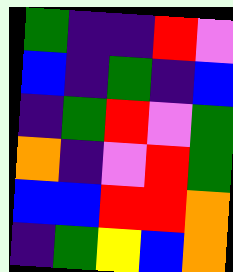[["green", "indigo", "indigo", "red", "violet"], ["blue", "indigo", "green", "indigo", "blue"], ["indigo", "green", "red", "violet", "green"], ["orange", "indigo", "violet", "red", "green"], ["blue", "blue", "red", "red", "orange"], ["indigo", "green", "yellow", "blue", "orange"]]